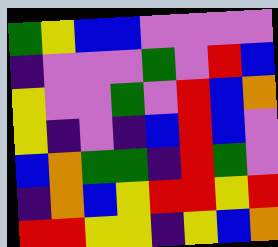[["green", "yellow", "blue", "blue", "violet", "violet", "violet", "violet"], ["indigo", "violet", "violet", "violet", "green", "violet", "red", "blue"], ["yellow", "violet", "violet", "green", "violet", "red", "blue", "orange"], ["yellow", "indigo", "violet", "indigo", "blue", "red", "blue", "violet"], ["blue", "orange", "green", "green", "indigo", "red", "green", "violet"], ["indigo", "orange", "blue", "yellow", "red", "red", "yellow", "red"], ["red", "red", "yellow", "yellow", "indigo", "yellow", "blue", "orange"]]